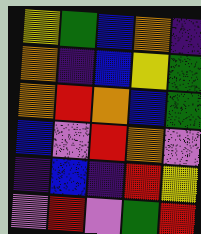[["yellow", "green", "blue", "orange", "indigo"], ["orange", "indigo", "blue", "yellow", "green"], ["orange", "red", "orange", "blue", "green"], ["blue", "violet", "red", "orange", "violet"], ["indigo", "blue", "indigo", "red", "yellow"], ["violet", "red", "violet", "green", "red"]]